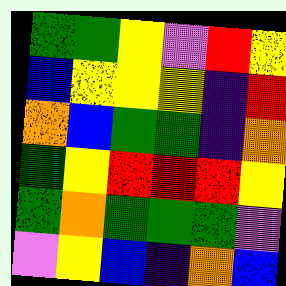[["green", "green", "yellow", "violet", "red", "yellow"], ["blue", "yellow", "yellow", "yellow", "indigo", "red"], ["orange", "blue", "green", "green", "indigo", "orange"], ["green", "yellow", "red", "red", "red", "yellow"], ["green", "orange", "green", "green", "green", "violet"], ["violet", "yellow", "blue", "indigo", "orange", "blue"]]